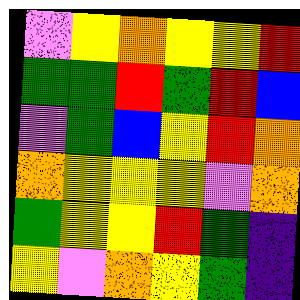[["violet", "yellow", "orange", "yellow", "yellow", "red"], ["green", "green", "red", "green", "red", "blue"], ["violet", "green", "blue", "yellow", "red", "orange"], ["orange", "yellow", "yellow", "yellow", "violet", "orange"], ["green", "yellow", "yellow", "red", "green", "indigo"], ["yellow", "violet", "orange", "yellow", "green", "indigo"]]